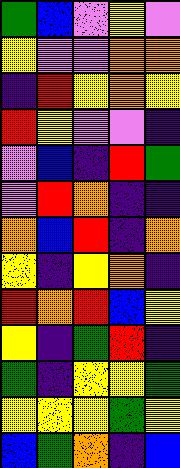[["green", "blue", "violet", "yellow", "violet"], ["yellow", "violet", "violet", "orange", "orange"], ["indigo", "red", "yellow", "orange", "yellow"], ["red", "yellow", "violet", "violet", "indigo"], ["violet", "blue", "indigo", "red", "green"], ["violet", "red", "orange", "indigo", "indigo"], ["orange", "blue", "red", "indigo", "orange"], ["yellow", "indigo", "yellow", "orange", "indigo"], ["red", "orange", "red", "blue", "yellow"], ["yellow", "indigo", "green", "red", "indigo"], ["green", "indigo", "yellow", "yellow", "green"], ["yellow", "yellow", "yellow", "green", "yellow"], ["blue", "green", "orange", "indigo", "blue"]]